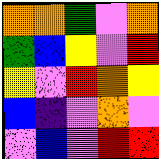[["orange", "orange", "green", "violet", "orange"], ["green", "blue", "yellow", "violet", "red"], ["yellow", "violet", "red", "orange", "yellow"], ["blue", "indigo", "violet", "orange", "violet"], ["violet", "blue", "violet", "red", "red"]]